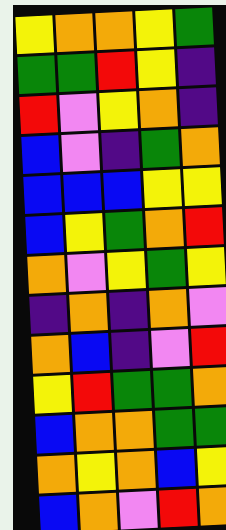[["yellow", "orange", "orange", "yellow", "green"], ["green", "green", "red", "yellow", "indigo"], ["red", "violet", "yellow", "orange", "indigo"], ["blue", "violet", "indigo", "green", "orange"], ["blue", "blue", "blue", "yellow", "yellow"], ["blue", "yellow", "green", "orange", "red"], ["orange", "violet", "yellow", "green", "yellow"], ["indigo", "orange", "indigo", "orange", "violet"], ["orange", "blue", "indigo", "violet", "red"], ["yellow", "red", "green", "green", "orange"], ["blue", "orange", "orange", "green", "green"], ["orange", "yellow", "orange", "blue", "yellow"], ["blue", "orange", "violet", "red", "orange"]]